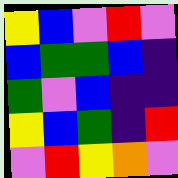[["yellow", "blue", "violet", "red", "violet"], ["blue", "green", "green", "blue", "indigo"], ["green", "violet", "blue", "indigo", "indigo"], ["yellow", "blue", "green", "indigo", "red"], ["violet", "red", "yellow", "orange", "violet"]]